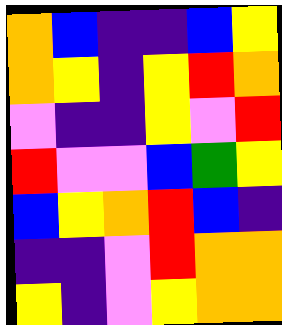[["orange", "blue", "indigo", "indigo", "blue", "yellow"], ["orange", "yellow", "indigo", "yellow", "red", "orange"], ["violet", "indigo", "indigo", "yellow", "violet", "red"], ["red", "violet", "violet", "blue", "green", "yellow"], ["blue", "yellow", "orange", "red", "blue", "indigo"], ["indigo", "indigo", "violet", "red", "orange", "orange"], ["yellow", "indigo", "violet", "yellow", "orange", "orange"]]